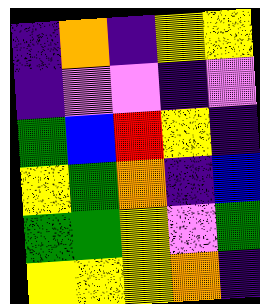[["indigo", "orange", "indigo", "yellow", "yellow"], ["indigo", "violet", "violet", "indigo", "violet"], ["green", "blue", "red", "yellow", "indigo"], ["yellow", "green", "orange", "indigo", "blue"], ["green", "green", "yellow", "violet", "green"], ["yellow", "yellow", "yellow", "orange", "indigo"]]